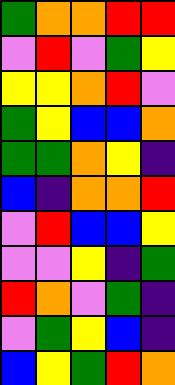[["green", "orange", "orange", "red", "red"], ["violet", "red", "violet", "green", "yellow"], ["yellow", "yellow", "orange", "red", "violet"], ["green", "yellow", "blue", "blue", "orange"], ["green", "green", "orange", "yellow", "indigo"], ["blue", "indigo", "orange", "orange", "red"], ["violet", "red", "blue", "blue", "yellow"], ["violet", "violet", "yellow", "indigo", "green"], ["red", "orange", "violet", "green", "indigo"], ["violet", "green", "yellow", "blue", "indigo"], ["blue", "yellow", "green", "red", "orange"]]